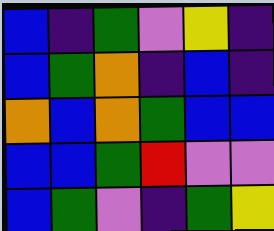[["blue", "indigo", "green", "violet", "yellow", "indigo"], ["blue", "green", "orange", "indigo", "blue", "indigo"], ["orange", "blue", "orange", "green", "blue", "blue"], ["blue", "blue", "green", "red", "violet", "violet"], ["blue", "green", "violet", "indigo", "green", "yellow"]]